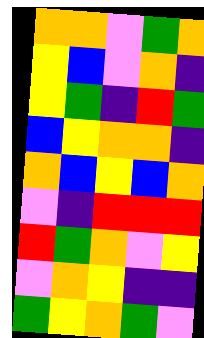[["orange", "orange", "violet", "green", "orange"], ["yellow", "blue", "violet", "orange", "indigo"], ["yellow", "green", "indigo", "red", "green"], ["blue", "yellow", "orange", "orange", "indigo"], ["orange", "blue", "yellow", "blue", "orange"], ["violet", "indigo", "red", "red", "red"], ["red", "green", "orange", "violet", "yellow"], ["violet", "orange", "yellow", "indigo", "indigo"], ["green", "yellow", "orange", "green", "violet"]]